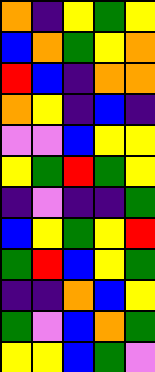[["orange", "indigo", "yellow", "green", "yellow"], ["blue", "orange", "green", "yellow", "orange"], ["red", "blue", "indigo", "orange", "orange"], ["orange", "yellow", "indigo", "blue", "indigo"], ["violet", "violet", "blue", "yellow", "yellow"], ["yellow", "green", "red", "green", "yellow"], ["indigo", "violet", "indigo", "indigo", "green"], ["blue", "yellow", "green", "yellow", "red"], ["green", "red", "blue", "yellow", "green"], ["indigo", "indigo", "orange", "blue", "yellow"], ["green", "violet", "blue", "orange", "green"], ["yellow", "yellow", "blue", "green", "violet"]]